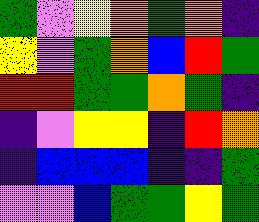[["green", "violet", "yellow", "orange", "green", "orange", "indigo"], ["yellow", "violet", "green", "orange", "blue", "red", "green"], ["red", "red", "green", "green", "orange", "green", "indigo"], ["indigo", "violet", "yellow", "yellow", "indigo", "red", "orange"], ["indigo", "blue", "blue", "blue", "indigo", "indigo", "green"], ["violet", "violet", "blue", "green", "green", "yellow", "green"]]